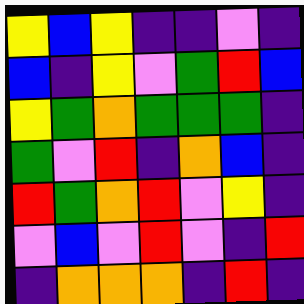[["yellow", "blue", "yellow", "indigo", "indigo", "violet", "indigo"], ["blue", "indigo", "yellow", "violet", "green", "red", "blue"], ["yellow", "green", "orange", "green", "green", "green", "indigo"], ["green", "violet", "red", "indigo", "orange", "blue", "indigo"], ["red", "green", "orange", "red", "violet", "yellow", "indigo"], ["violet", "blue", "violet", "red", "violet", "indigo", "red"], ["indigo", "orange", "orange", "orange", "indigo", "red", "indigo"]]